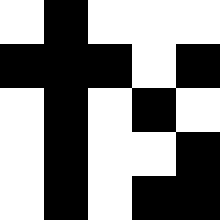[["white", "black", "white", "white", "white"], ["black", "black", "black", "white", "black"], ["white", "black", "white", "black", "white"], ["white", "black", "white", "white", "black"], ["white", "black", "white", "black", "black"]]